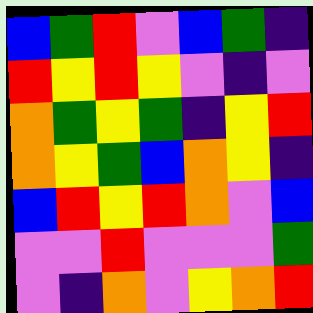[["blue", "green", "red", "violet", "blue", "green", "indigo"], ["red", "yellow", "red", "yellow", "violet", "indigo", "violet"], ["orange", "green", "yellow", "green", "indigo", "yellow", "red"], ["orange", "yellow", "green", "blue", "orange", "yellow", "indigo"], ["blue", "red", "yellow", "red", "orange", "violet", "blue"], ["violet", "violet", "red", "violet", "violet", "violet", "green"], ["violet", "indigo", "orange", "violet", "yellow", "orange", "red"]]